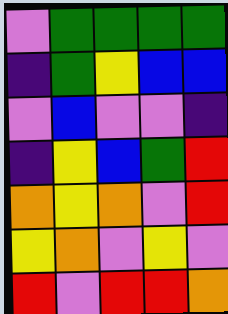[["violet", "green", "green", "green", "green"], ["indigo", "green", "yellow", "blue", "blue"], ["violet", "blue", "violet", "violet", "indigo"], ["indigo", "yellow", "blue", "green", "red"], ["orange", "yellow", "orange", "violet", "red"], ["yellow", "orange", "violet", "yellow", "violet"], ["red", "violet", "red", "red", "orange"]]